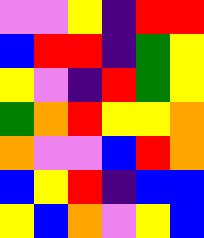[["violet", "violet", "yellow", "indigo", "red", "red"], ["blue", "red", "red", "indigo", "green", "yellow"], ["yellow", "violet", "indigo", "red", "green", "yellow"], ["green", "orange", "red", "yellow", "yellow", "orange"], ["orange", "violet", "violet", "blue", "red", "orange"], ["blue", "yellow", "red", "indigo", "blue", "blue"], ["yellow", "blue", "orange", "violet", "yellow", "blue"]]